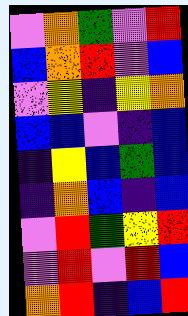[["violet", "orange", "green", "violet", "red"], ["blue", "orange", "red", "violet", "blue"], ["violet", "yellow", "indigo", "yellow", "orange"], ["blue", "blue", "violet", "indigo", "blue"], ["indigo", "yellow", "blue", "green", "blue"], ["indigo", "orange", "blue", "indigo", "blue"], ["violet", "red", "green", "yellow", "red"], ["violet", "red", "violet", "red", "blue"], ["orange", "red", "indigo", "blue", "red"]]